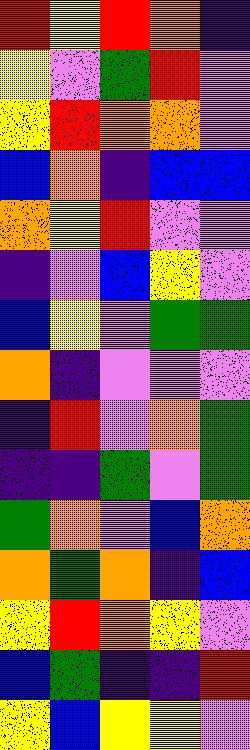[["red", "yellow", "red", "orange", "indigo"], ["yellow", "violet", "green", "red", "violet"], ["yellow", "red", "orange", "orange", "violet"], ["blue", "orange", "indigo", "blue", "blue"], ["orange", "yellow", "red", "violet", "violet"], ["indigo", "violet", "blue", "yellow", "violet"], ["blue", "yellow", "violet", "green", "green"], ["orange", "indigo", "violet", "violet", "violet"], ["indigo", "red", "violet", "orange", "green"], ["indigo", "indigo", "green", "violet", "green"], ["green", "orange", "violet", "blue", "orange"], ["orange", "green", "orange", "indigo", "blue"], ["yellow", "red", "orange", "yellow", "violet"], ["blue", "green", "indigo", "indigo", "red"], ["yellow", "blue", "yellow", "yellow", "violet"]]